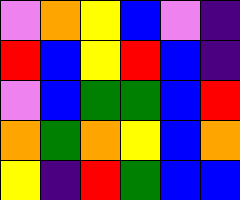[["violet", "orange", "yellow", "blue", "violet", "indigo"], ["red", "blue", "yellow", "red", "blue", "indigo"], ["violet", "blue", "green", "green", "blue", "red"], ["orange", "green", "orange", "yellow", "blue", "orange"], ["yellow", "indigo", "red", "green", "blue", "blue"]]